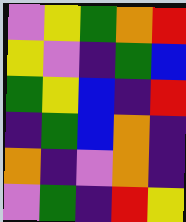[["violet", "yellow", "green", "orange", "red"], ["yellow", "violet", "indigo", "green", "blue"], ["green", "yellow", "blue", "indigo", "red"], ["indigo", "green", "blue", "orange", "indigo"], ["orange", "indigo", "violet", "orange", "indigo"], ["violet", "green", "indigo", "red", "yellow"]]